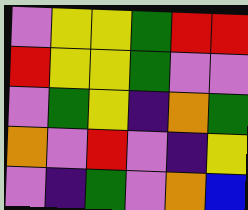[["violet", "yellow", "yellow", "green", "red", "red"], ["red", "yellow", "yellow", "green", "violet", "violet"], ["violet", "green", "yellow", "indigo", "orange", "green"], ["orange", "violet", "red", "violet", "indigo", "yellow"], ["violet", "indigo", "green", "violet", "orange", "blue"]]